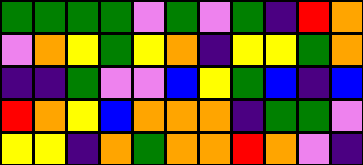[["green", "green", "green", "green", "violet", "green", "violet", "green", "indigo", "red", "orange"], ["violet", "orange", "yellow", "green", "yellow", "orange", "indigo", "yellow", "yellow", "green", "orange"], ["indigo", "indigo", "green", "violet", "violet", "blue", "yellow", "green", "blue", "indigo", "blue"], ["red", "orange", "yellow", "blue", "orange", "orange", "orange", "indigo", "green", "green", "violet"], ["yellow", "yellow", "indigo", "orange", "green", "orange", "orange", "red", "orange", "violet", "indigo"]]